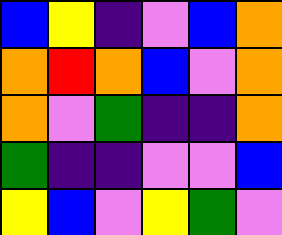[["blue", "yellow", "indigo", "violet", "blue", "orange"], ["orange", "red", "orange", "blue", "violet", "orange"], ["orange", "violet", "green", "indigo", "indigo", "orange"], ["green", "indigo", "indigo", "violet", "violet", "blue"], ["yellow", "blue", "violet", "yellow", "green", "violet"]]